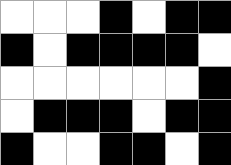[["white", "white", "white", "black", "white", "black", "black"], ["black", "white", "black", "black", "black", "black", "white"], ["white", "white", "white", "white", "white", "white", "black"], ["white", "black", "black", "black", "white", "black", "black"], ["black", "white", "white", "black", "black", "white", "black"]]